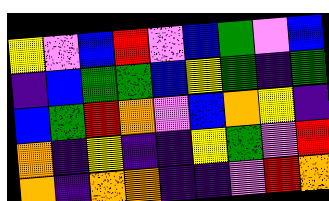[["yellow", "violet", "blue", "red", "violet", "blue", "green", "violet", "blue"], ["indigo", "blue", "green", "green", "blue", "yellow", "green", "indigo", "green"], ["blue", "green", "red", "orange", "violet", "blue", "orange", "yellow", "indigo"], ["orange", "indigo", "yellow", "indigo", "indigo", "yellow", "green", "violet", "red"], ["orange", "indigo", "orange", "orange", "indigo", "indigo", "violet", "red", "orange"]]